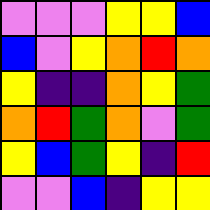[["violet", "violet", "violet", "yellow", "yellow", "blue"], ["blue", "violet", "yellow", "orange", "red", "orange"], ["yellow", "indigo", "indigo", "orange", "yellow", "green"], ["orange", "red", "green", "orange", "violet", "green"], ["yellow", "blue", "green", "yellow", "indigo", "red"], ["violet", "violet", "blue", "indigo", "yellow", "yellow"]]